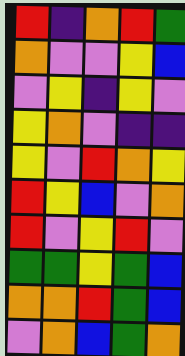[["red", "indigo", "orange", "red", "green"], ["orange", "violet", "violet", "yellow", "blue"], ["violet", "yellow", "indigo", "yellow", "violet"], ["yellow", "orange", "violet", "indigo", "indigo"], ["yellow", "violet", "red", "orange", "yellow"], ["red", "yellow", "blue", "violet", "orange"], ["red", "violet", "yellow", "red", "violet"], ["green", "green", "yellow", "green", "blue"], ["orange", "orange", "red", "green", "blue"], ["violet", "orange", "blue", "green", "orange"]]